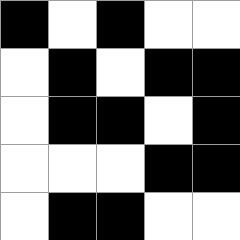[["black", "white", "black", "white", "white"], ["white", "black", "white", "black", "black"], ["white", "black", "black", "white", "black"], ["white", "white", "white", "black", "black"], ["white", "black", "black", "white", "white"]]